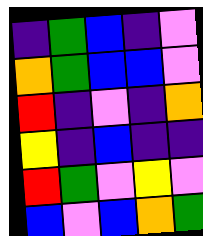[["indigo", "green", "blue", "indigo", "violet"], ["orange", "green", "blue", "blue", "violet"], ["red", "indigo", "violet", "indigo", "orange"], ["yellow", "indigo", "blue", "indigo", "indigo"], ["red", "green", "violet", "yellow", "violet"], ["blue", "violet", "blue", "orange", "green"]]